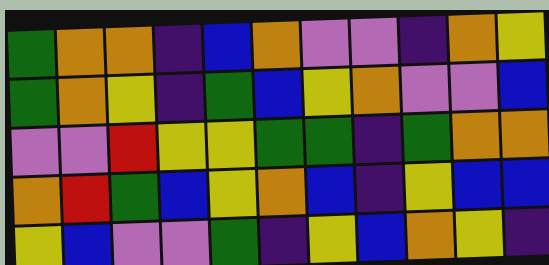[["green", "orange", "orange", "indigo", "blue", "orange", "violet", "violet", "indigo", "orange", "yellow"], ["green", "orange", "yellow", "indigo", "green", "blue", "yellow", "orange", "violet", "violet", "blue"], ["violet", "violet", "red", "yellow", "yellow", "green", "green", "indigo", "green", "orange", "orange"], ["orange", "red", "green", "blue", "yellow", "orange", "blue", "indigo", "yellow", "blue", "blue"], ["yellow", "blue", "violet", "violet", "green", "indigo", "yellow", "blue", "orange", "yellow", "indigo"]]